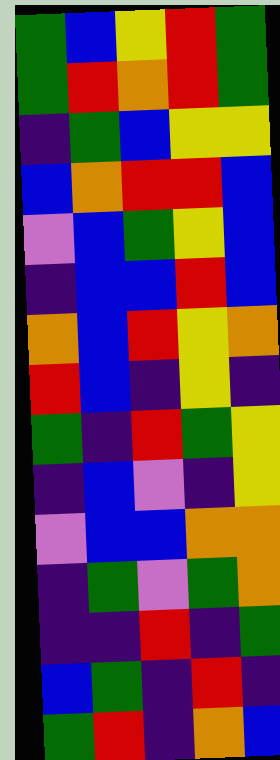[["green", "blue", "yellow", "red", "green"], ["green", "red", "orange", "red", "green"], ["indigo", "green", "blue", "yellow", "yellow"], ["blue", "orange", "red", "red", "blue"], ["violet", "blue", "green", "yellow", "blue"], ["indigo", "blue", "blue", "red", "blue"], ["orange", "blue", "red", "yellow", "orange"], ["red", "blue", "indigo", "yellow", "indigo"], ["green", "indigo", "red", "green", "yellow"], ["indigo", "blue", "violet", "indigo", "yellow"], ["violet", "blue", "blue", "orange", "orange"], ["indigo", "green", "violet", "green", "orange"], ["indigo", "indigo", "red", "indigo", "green"], ["blue", "green", "indigo", "red", "indigo"], ["green", "red", "indigo", "orange", "blue"]]